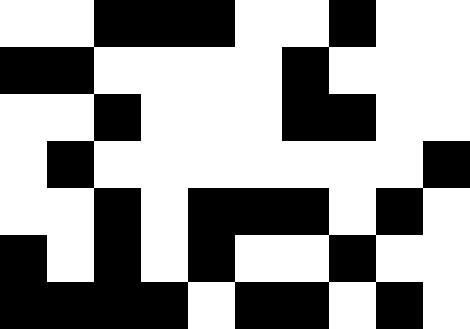[["white", "white", "black", "black", "black", "white", "white", "black", "white", "white"], ["black", "black", "white", "white", "white", "white", "black", "white", "white", "white"], ["white", "white", "black", "white", "white", "white", "black", "black", "white", "white"], ["white", "black", "white", "white", "white", "white", "white", "white", "white", "black"], ["white", "white", "black", "white", "black", "black", "black", "white", "black", "white"], ["black", "white", "black", "white", "black", "white", "white", "black", "white", "white"], ["black", "black", "black", "black", "white", "black", "black", "white", "black", "white"]]